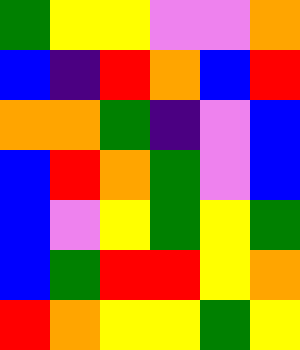[["green", "yellow", "yellow", "violet", "violet", "orange"], ["blue", "indigo", "red", "orange", "blue", "red"], ["orange", "orange", "green", "indigo", "violet", "blue"], ["blue", "red", "orange", "green", "violet", "blue"], ["blue", "violet", "yellow", "green", "yellow", "green"], ["blue", "green", "red", "red", "yellow", "orange"], ["red", "orange", "yellow", "yellow", "green", "yellow"]]